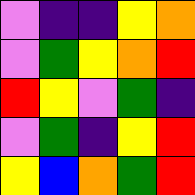[["violet", "indigo", "indigo", "yellow", "orange"], ["violet", "green", "yellow", "orange", "red"], ["red", "yellow", "violet", "green", "indigo"], ["violet", "green", "indigo", "yellow", "red"], ["yellow", "blue", "orange", "green", "red"]]